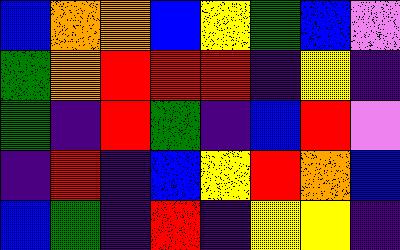[["blue", "orange", "orange", "blue", "yellow", "green", "blue", "violet"], ["green", "orange", "red", "red", "red", "indigo", "yellow", "indigo"], ["green", "indigo", "red", "green", "indigo", "blue", "red", "violet"], ["indigo", "red", "indigo", "blue", "yellow", "red", "orange", "blue"], ["blue", "green", "indigo", "red", "indigo", "yellow", "yellow", "indigo"]]